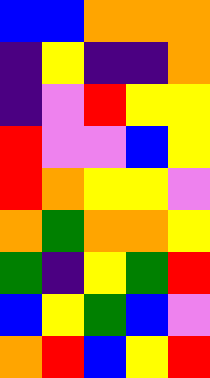[["blue", "blue", "orange", "orange", "orange"], ["indigo", "yellow", "indigo", "indigo", "orange"], ["indigo", "violet", "red", "yellow", "yellow"], ["red", "violet", "violet", "blue", "yellow"], ["red", "orange", "yellow", "yellow", "violet"], ["orange", "green", "orange", "orange", "yellow"], ["green", "indigo", "yellow", "green", "red"], ["blue", "yellow", "green", "blue", "violet"], ["orange", "red", "blue", "yellow", "red"]]